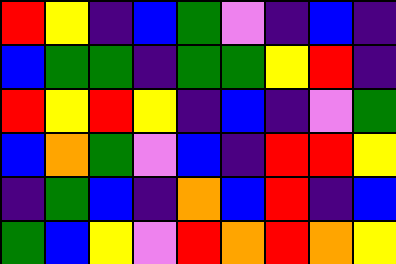[["red", "yellow", "indigo", "blue", "green", "violet", "indigo", "blue", "indigo"], ["blue", "green", "green", "indigo", "green", "green", "yellow", "red", "indigo"], ["red", "yellow", "red", "yellow", "indigo", "blue", "indigo", "violet", "green"], ["blue", "orange", "green", "violet", "blue", "indigo", "red", "red", "yellow"], ["indigo", "green", "blue", "indigo", "orange", "blue", "red", "indigo", "blue"], ["green", "blue", "yellow", "violet", "red", "orange", "red", "orange", "yellow"]]